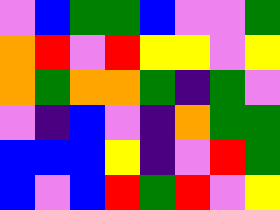[["violet", "blue", "green", "green", "blue", "violet", "violet", "green"], ["orange", "red", "violet", "red", "yellow", "yellow", "violet", "yellow"], ["orange", "green", "orange", "orange", "green", "indigo", "green", "violet"], ["violet", "indigo", "blue", "violet", "indigo", "orange", "green", "green"], ["blue", "blue", "blue", "yellow", "indigo", "violet", "red", "green"], ["blue", "violet", "blue", "red", "green", "red", "violet", "yellow"]]